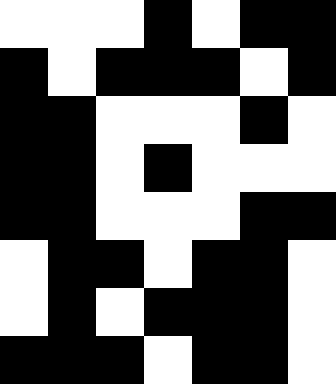[["white", "white", "white", "black", "white", "black", "black"], ["black", "white", "black", "black", "black", "white", "black"], ["black", "black", "white", "white", "white", "black", "white"], ["black", "black", "white", "black", "white", "white", "white"], ["black", "black", "white", "white", "white", "black", "black"], ["white", "black", "black", "white", "black", "black", "white"], ["white", "black", "white", "black", "black", "black", "white"], ["black", "black", "black", "white", "black", "black", "white"]]